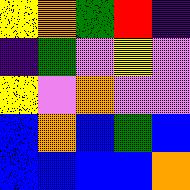[["yellow", "orange", "green", "red", "indigo"], ["indigo", "green", "violet", "yellow", "violet"], ["yellow", "violet", "orange", "violet", "violet"], ["blue", "orange", "blue", "green", "blue"], ["blue", "blue", "blue", "blue", "orange"]]